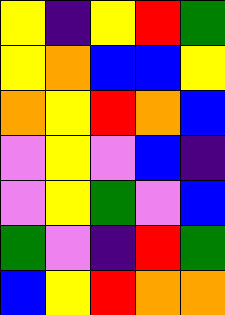[["yellow", "indigo", "yellow", "red", "green"], ["yellow", "orange", "blue", "blue", "yellow"], ["orange", "yellow", "red", "orange", "blue"], ["violet", "yellow", "violet", "blue", "indigo"], ["violet", "yellow", "green", "violet", "blue"], ["green", "violet", "indigo", "red", "green"], ["blue", "yellow", "red", "orange", "orange"]]